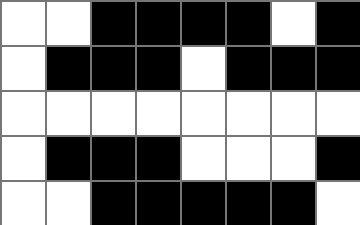[["white", "white", "black", "black", "black", "black", "white", "black"], ["white", "black", "black", "black", "white", "black", "black", "black"], ["white", "white", "white", "white", "white", "white", "white", "white"], ["white", "black", "black", "black", "white", "white", "white", "black"], ["white", "white", "black", "black", "black", "black", "black", "white"]]